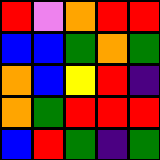[["red", "violet", "orange", "red", "red"], ["blue", "blue", "green", "orange", "green"], ["orange", "blue", "yellow", "red", "indigo"], ["orange", "green", "red", "red", "red"], ["blue", "red", "green", "indigo", "green"]]